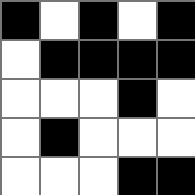[["black", "white", "black", "white", "black"], ["white", "black", "black", "black", "black"], ["white", "white", "white", "black", "white"], ["white", "black", "white", "white", "white"], ["white", "white", "white", "black", "black"]]